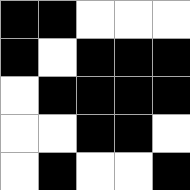[["black", "black", "white", "white", "white"], ["black", "white", "black", "black", "black"], ["white", "black", "black", "black", "black"], ["white", "white", "black", "black", "white"], ["white", "black", "white", "white", "black"]]